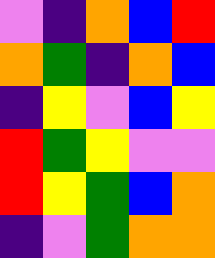[["violet", "indigo", "orange", "blue", "red"], ["orange", "green", "indigo", "orange", "blue"], ["indigo", "yellow", "violet", "blue", "yellow"], ["red", "green", "yellow", "violet", "violet"], ["red", "yellow", "green", "blue", "orange"], ["indigo", "violet", "green", "orange", "orange"]]